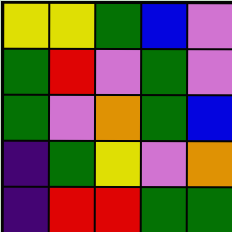[["yellow", "yellow", "green", "blue", "violet"], ["green", "red", "violet", "green", "violet"], ["green", "violet", "orange", "green", "blue"], ["indigo", "green", "yellow", "violet", "orange"], ["indigo", "red", "red", "green", "green"]]